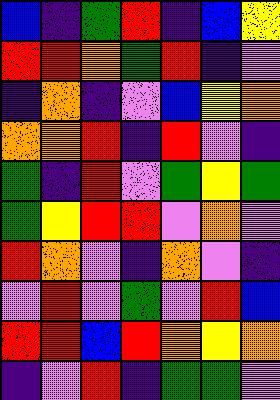[["blue", "indigo", "green", "red", "indigo", "blue", "yellow"], ["red", "red", "orange", "green", "red", "indigo", "violet"], ["indigo", "orange", "indigo", "violet", "blue", "yellow", "orange"], ["orange", "orange", "red", "indigo", "red", "violet", "indigo"], ["green", "indigo", "red", "violet", "green", "yellow", "green"], ["green", "yellow", "red", "red", "violet", "orange", "violet"], ["red", "orange", "violet", "indigo", "orange", "violet", "indigo"], ["violet", "red", "violet", "green", "violet", "red", "blue"], ["red", "red", "blue", "red", "orange", "yellow", "orange"], ["indigo", "violet", "red", "indigo", "green", "green", "violet"]]